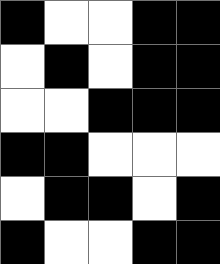[["black", "white", "white", "black", "black"], ["white", "black", "white", "black", "black"], ["white", "white", "black", "black", "black"], ["black", "black", "white", "white", "white"], ["white", "black", "black", "white", "black"], ["black", "white", "white", "black", "black"]]